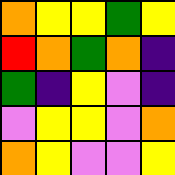[["orange", "yellow", "yellow", "green", "yellow"], ["red", "orange", "green", "orange", "indigo"], ["green", "indigo", "yellow", "violet", "indigo"], ["violet", "yellow", "yellow", "violet", "orange"], ["orange", "yellow", "violet", "violet", "yellow"]]